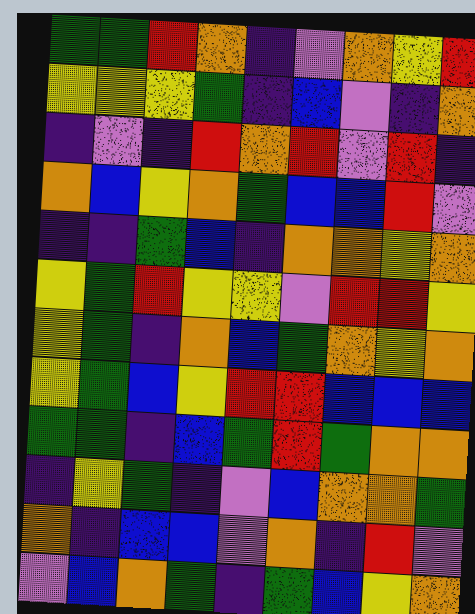[["green", "green", "red", "orange", "indigo", "violet", "orange", "yellow", "red"], ["yellow", "yellow", "yellow", "green", "indigo", "blue", "violet", "indigo", "orange"], ["indigo", "violet", "indigo", "red", "orange", "red", "violet", "red", "indigo"], ["orange", "blue", "yellow", "orange", "green", "blue", "blue", "red", "violet"], ["indigo", "indigo", "green", "blue", "indigo", "orange", "orange", "yellow", "orange"], ["yellow", "green", "red", "yellow", "yellow", "violet", "red", "red", "yellow"], ["yellow", "green", "indigo", "orange", "blue", "green", "orange", "yellow", "orange"], ["yellow", "green", "blue", "yellow", "red", "red", "blue", "blue", "blue"], ["green", "green", "indigo", "blue", "green", "red", "green", "orange", "orange"], ["indigo", "yellow", "green", "indigo", "violet", "blue", "orange", "orange", "green"], ["orange", "indigo", "blue", "blue", "violet", "orange", "indigo", "red", "violet"], ["violet", "blue", "orange", "green", "indigo", "green", "blue", "yellow", "orange"]]